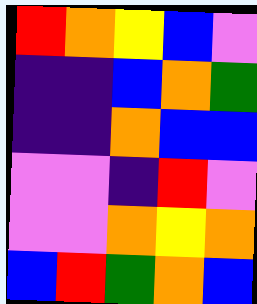[["red", "orange", "yellow", "blue", "violet"], ["indigo", "indigo", "blue", "orange", "green"], ["indigo", "indigo", "orange", "blue", "blue"], ["violet", "violet", "indigo", "red", "violet"], ["violet", "violet", "orange", "yellow", "orange"], ["blue", "red", "green", "orange", "blue"]]